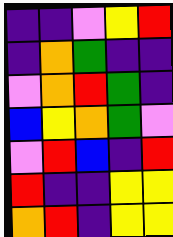[["indigo", "indigo", "violet", "yellow", "red"], ["indigo", "orange", "green", "indigo", "indigo"], ["violet", "orange", "red", "green", "indigo"], ["blue", "yellow", "orange", "green", "violet"], ["violet", "red", "blue", "indigo", "red"], ["red", "indigo", "indigo", "yellow", "yellow"], ["orange", "red", "indigo", "yellow", "yellow"]]